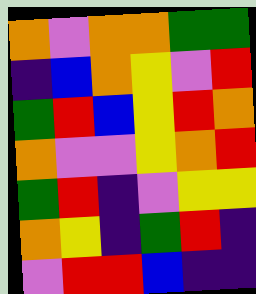[["orange", "violet", "orange", "orange", "green", "green"], ["indigo", "blue", "orange", "yellow", "violet", "red"], ["green", "red", "blue", "yellow", "red", "orange"], ["orange", "violet", "violet", "yellow", "orange", "red"], ["green", "red", "indigo", "violet", "yellow", "yellow"], ["orange", "yellow", "indigo", "green", "red", "indigo"], ["violet", "red", "red", "blue", "indigo", "indigo"]]